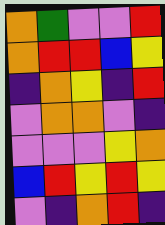[["orange", "green", "violet", "violet", "red"], ["orange", "red", "red", "blue", "yellow"], ["indigo", "orange", "yellow", "indigo", "red"], ["violet", "orange", "orange", "violet", "indigo"], ["violet", "violet", "violet", "yellow", "orange"], ["blue", "red", "yellow", "red", "yellow"], ["violet", "indigo", "orange", "red", "indigo"]]